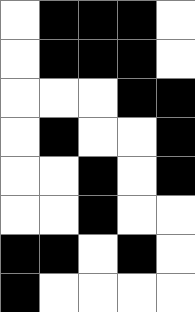[["white", "black", "black", "black", "white"], ["white", "black", "black", "black", "white"], ["white", "white", "white", "black", "black"], ["white", "black", "white", "white", "black"], ["white", "white", "black", "white", "black"], ["white", "white", "black", "white", "white"], ["black", "black", "white", "black", "white"], ["black", "white", "white", "white", "white"]]